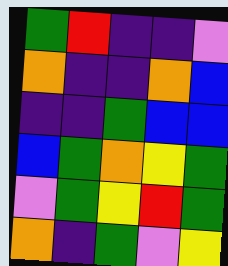[["green", "red", "indigo", "indigo", "violet"], ["orange", "indigo", "indigo", "orange", "blue"], ["indigo", "indigo", "green", "blue", "blue"], ["blue", "green", "orange", "yellow", "green"], ["violet", "green", "yellow", "red", "green"], ["orange", "indigo", "green", "violet", "yellow"]]